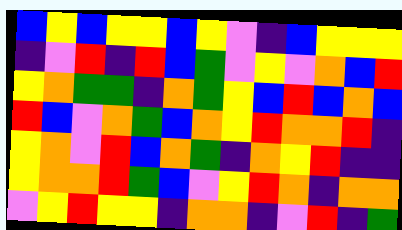[["blue", "yellow", "blue", "yellow", "yellow", "blue", "yellow", "violet", "indigo", "blue", "yellow", "yellow", "yellow"], ["indigo", "violet", "red", "indigo", "red", "blue", "green", "violet", "yellow", "violet", "orange", "blue", "red"], ["yellow", "orange", "green", "green", "indigo", "orange", "green", "yellow", "blue", "red", "blue", "orange", "blue"], ["red", "blue", "violet", "orange", "green", "blue", "orange", "yellow", "red", "orange", "orange", "red", "indigo"], ["yellow", "orange", "violet", "red", "blue", "orange", "green", "indigo", "orange", "yellow", "red", "indigo", "indigo"], ["yellow", "orange", "orange", "red", "green", "blue", "violet", "yellow", "red", "orange", "indigo", "orange", "orange"], ["violet", "yellow", "red", "yellow", "yellow", "indigo", "orange", "orange", "indigo", "violet", "red", "indigo", "green"]]